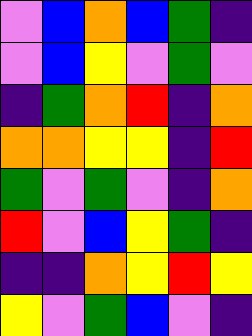[["violet", "blue", "orange", "blue", "green", "indigo"], ["violet", "blue", "yellow", "violet", "green", "violet"], ["indigo", "green", "orange", "red", "indigo", "orange"], ["orange", "orange", "yellow", "yellow", "indigo", "red"], ["green", "violet", "green", "violet", "indigo", "orange"], ["red", "violet", "blue", "yellow", "green", "indigo"], ["indigo", "indigo", "orange", "yellow", "red", "yellow"], ["yellow", "violet", "green", "blue", "violet", "indigo"]]